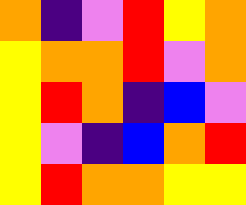[["orange", "indigo", "violet", "red", "yellow", "orange"], ["yellow", "orange", "orange", "red", "violet", "orange"], ["yellow", "red", "orange", "indigo", "blue", "violet"], ["yellow", "violet", "indigo", "blue", "orange", "red"], ["yellow", "red", "orange", "orange", "yellow", "yellow"]]